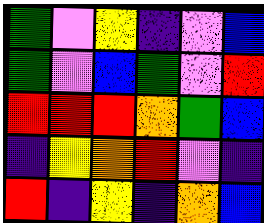[["green", "violet", "yellow", "indigo", "violet", "blue"], ["green", "violet", "blue", "green", "violet", "red"], ["red", "red", "red", "orange", "green", "blue"], ["indigo", "yellow", "orange", "red", "violet", "indigo"], ["red", "indigo", "yellow", "indigo", "orange", "blue"]]